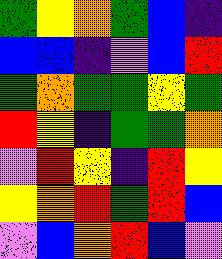[["green", "yellow", "orange", "green", "blue", "indigo"], ["blue", "blue", "indigo", "violet", "blue", "red"], ["green", "orange", "green", "green", "yellow", "green"], ["red", "yellow", "indigo", "green", "green", "orange"], ["violet", "red", "yellow", "indigo", "red", "yellow"], ["yellow", "orange", "red", "green", "red", "blue"], ["violet", "blue", "orange", "red", "blue", "violet"]]